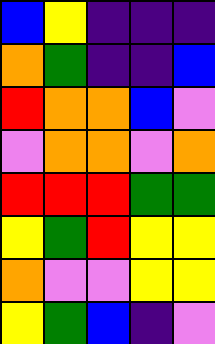[["blue", "yellow", "indigo", "indigo", "indigo"], ["orange", "green", "indigo", "indigo", "blue"], ["red", "orange", "orange", "blue", "violet"], ["violet", "orange", "orange", "violet", "orange"], ["red", "red", "red", "green", "green"], ["yellow", "green", "red", "yellow", "yellow"], ["orange", "violet", "violet", "yellow", "yellow"], ["yellow", "green", "blue", "indigo", "violet"]]